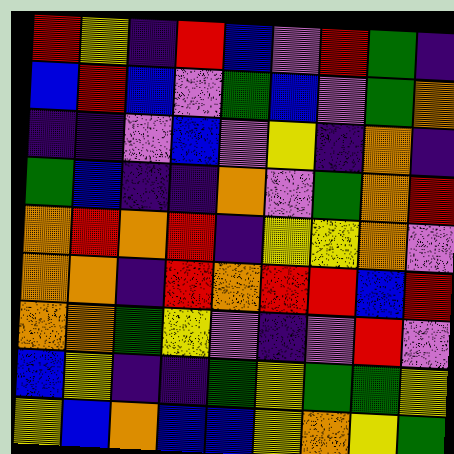[["red", "yellow", "indigo", "red", "blue", "violet", "red", "green", "indigo"], ["blue", "red", "blue", "violet", "green", "blue", "violet", "green", "orange"], ["indigo", "indigo", "violet", "blue", "violet", "yellow", "indigo", "orange", "indigo"], ["green", "blue", "indigo", "indigo", "orange", "violet", "green", "orange", "red"], ["orange", "red", "orange", "red", "indigo", "yellow", "yellow", "orange", "violet"], ["orange", "orange", "indigo", "red", "orange", "red", "red", "blue", "red"], ["orange", "orange", "green", "yellow", "violet", "indigo", "violet", "red", "violet"], ["blue", "yellow", "indigo", "indigo", "green", "yellow", "green", "green", "yellow"], ["yellow", "blue", "orange", "blue", "blue", "yellow", "orange", "yellow", "green"]]